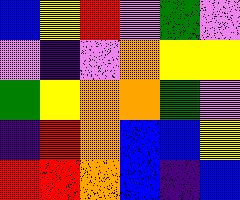[["blue", "yellow", "red", "violet", "green", "violet"], ["violet", "indigo", "violet", "orange", "yellow", "yellow"], ["green", "yellow", "orange", "orange", "green", "violet"], ["indigo", "red", "orange", "blue", "blue", "yellow"], ["red", "red", "orange", "blue", "indigo", "blue"]]